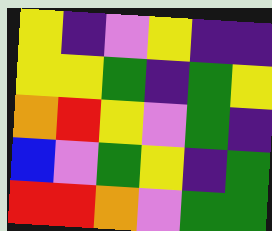[["yellow", "indigo", "violet", "yellow", "indigo", "indigo"], ["yellow", "yellow", "green", "indigo", "green", "yellow"], ["orange", "red", "yellow", "violet", "green", "indigo"], ["blue", "violet", "green", "yellow", "indigo", "green"], ["red", "red", "orange", "violet", "green", "green"]]